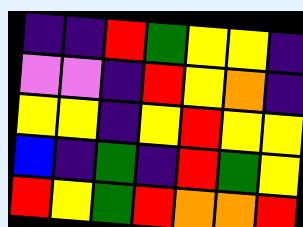[["indigo", "indigo", "red", "green", "yellow", "yellow", "indigo"], ["violet", "violet", "indigo", "red", "yellow", "orange", "indigo"], ["yellow", "yellow", "indigo", "yellow", "red", "yellow", "yellow"], ["blue", "indigo", "green", "indigo", "red", "green", "yellow"], ["red", "yellow", "green", "red", "orange", "orange", "red"]]